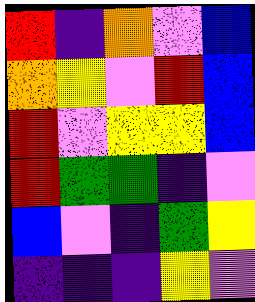[["red", "indigo", "orange", "violet", "blue"], ["orange", "yellow", "violet", "red", "blue"], ["red", "violet", "yellow", "yellow", "blue"], ["red", "green", "green", "indigo", "violet"], ["blue", "violet", "indigo", "green", "yellow"], ["indigo", "indigo", "indigo", "yellow", "violet"]]